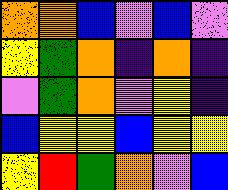[["orange", "orange", "blue", "violet", "blue", "violet"], ["yellow", "green", "orange", "indigo", "orange", "indigo"], ["violet", "green", "orange", "violet", "yellow", "indigo"], ["blue", "yellow", "yellow", "blue", "yellow", "yellow"], ["yellow", "red", "green", "orange", "violet", "blue"]]